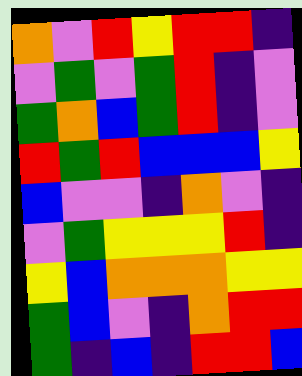[["orange", "violet", "red", "yellow", "red", "red", "indigo"], ["violet", "green", "violet", "green", "red", "indigo", "violet"], ["green", "orange", "blue", "green", "red", "indigo", "violet"], ["red", "green", "red", "blue", "blue", "blue", "yellow"], ["blue", "violet", "violet", "indigo", "orange", "violet", "indigo"], ["violet", "green", "yellow", "yellow", "yellow", "red", "indigo"], ["yellow", "blue", "orange", "orange", "orange", "yellow", "yellow"], ["green", "blue", "violet", "indigo", "orange", "red", "red"], ["green", "indigo", "blue", "indigo", "red", "red", "blue"]]